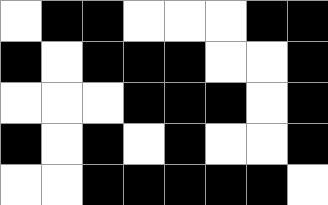[["white", "black", "black", "white", "white", "white", "black", "black"], ["black", "white", "black", "black", "black", "white", "white", "black"], ["white", "white", "white", "black", "black", "black", "white", "black"], ["black", "white", "black", "white", "black", "white", "white", "black"], ["white", "white", "black", "black", "black", "black", "black", "white"]]